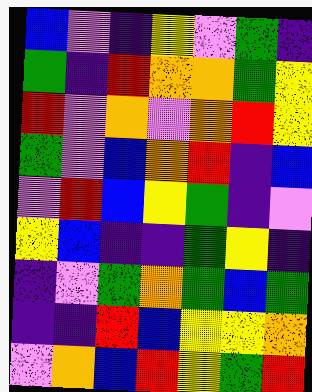[["blue", "violet", "indigo", "yellow", "violet", "green", "indigo"], ["green", "indigo", "red", "orange", "orange", "green", "yellow"], ["red", "violet", "orange", "violet", "orange", "red", "yellow"], ["green", "violet", "blue", "orange", "red", "indigo", "blue"], ["violet", "red", "blue", "yellow", "green", "indigo", "violet"], ["yellow", "blue", "indigo", "indigo", "green", "yellow", "indigo"], ["indigo", "violet", "green", "orange", "green", "blue", "green"], ["indigo", "indigo", "red", "blue", "yellow", "yellow", "orange"], ["violet", "orange", "blue", "red", "yellow", "green", "red"]]